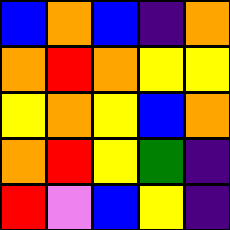[["blue", "orange", "blue", "indigo", "orange"], ["orange", "red", "orange", "yellow", "yellow"], ["yellow", "orange", "yellow", "blue", "orange"], ["orange", "red", "yellow", "green", "indigo"], ["red", "violet", "blue", "yellow", "indigo"]]